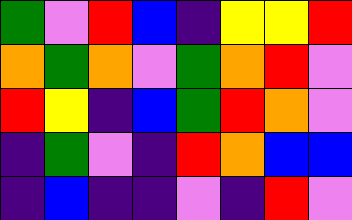[["green", "violet", "red", "blue", "indigo", "yellow", "yellow", "red"], ["orange", "green", "orange", "violet", "green", "orange", "red", "violet"], ["red", "yellow", "indigo", "blue", "green", "red", "orange", "violet"], ["indigo", "green", "violet", "indigo", "red", "orange", "blue", "blue"], ["indigo", "blue", "indigo", "indigo", "violet", "indigo", "red", "violet"]]